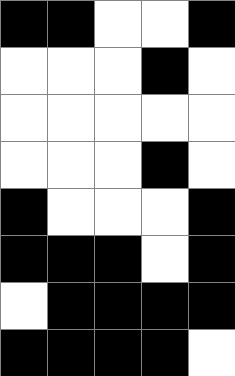[["black", "black", "white", "white", "black"], ["white", "white", "white", "black", "white"], ["white", "white", "white", "white", "white"], ["white", "white", "white", "black", "white"], ["black", "white", "white", "white", "black"], ["black", "black", "black", "white", "black"], ["white", "black", "black", "black", "black"], ["black", "black", "black", "black", "white"]]